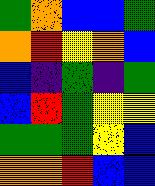[["green", "orange", "blue", "blue", "green"], ["orange", "red", "yellow", "orange", "blue"], ["blue", "indigo", "green", "indigo", "green"], ["blue", "red", "green", "yellow", "yellow"], ["green", "green", "green", "yellow", "blue"], ["orange", "orange", "red", "blue", "blue"]]